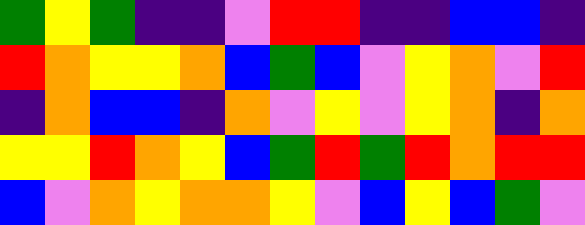[["green", "yellow", "green", "indigo", "indigo", "violet", "red", "red", "indigo", "indigo", "blue", "blue", "indigo"], ["red", "orange", "yellow", "yellow", "orange", "blue", "green", "blue", "violet", "yellow", "orange", "violet", "red"], ["indigo", "orange", "blue", "blue", "indigo", "orange", "violet", "yellow", "violet", "yellow", "orange", "indigo", "orange"], ["yellow", "yellow", "red", "orange", "yellow", "blue", "green", "red", "green", "red", "orange", "red", "red"], ["blue", "violet", "orange", "yellow", "orange", "orange", "yellow", "violet", "blue", "yellow", "blue", "green", "violet"]]